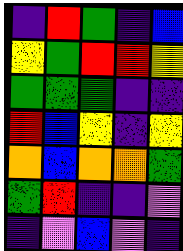[["indigo", "red", "green", "indigo", "blue"], ["yellow", "green", "red", "red", "yellow"], ["green", "green", "green", "indigo", "indigo"], ["red", "blue", "yellow", "indigo", "yellow"], ["orange", "blue", "orange", "orange", "green"], ["green", "red", "indigo", "indigo", "violet"], ["indigo", "violet", "blue", "violet", "indigo"]]